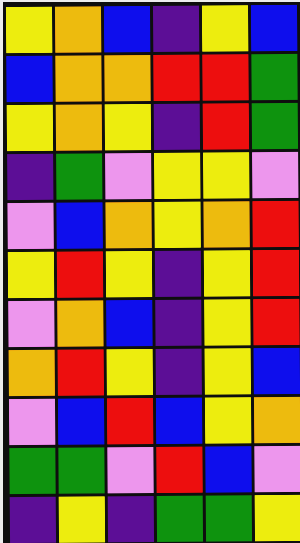[["yellow", "orange", "blue", "indigo", "yellow", "blue"], ["blue", "orange", "orange", "red", "red", "green"], ["yellow", "orange", "yellow", "indigo", "red", "green"], ["indigo", "green", "violet", "yellow", "yellow", "violet"], ["violet", "blue", "orange", "yellow", "orange", "red"], ["yellow", "red", "yellow", "indigo", "yellow", "red"], ["violet", "orange", "blue", "indigo", "yellow", "red"], ["orange", "red", "yellow", "indigo", "yellow", "blue"], ["violet", "blue", "red", "blue", "yellow", "orange"], ["green", "green", "violet", "red", "blue", "violet"], ["indigo", "yellow", "indigo", "green", "green", "yellow"]]